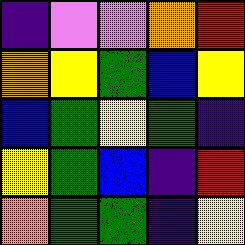[["indigo", "violet", "violet", "orange", "red"], ["orange", "yellow", "green", "blue", "yellow"], ["blue", "green", "yellow", "green", "indigo"], ["yellow", "green", "blue", "indigo", "red"], ["orange", "green", "green", "indigo", "yellow"]]